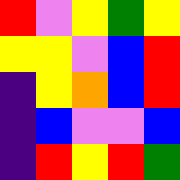[["red", "violet", "yellow", "green", "yellow"], ["yellow", "yellow", "violet", "blue", "red"], ["indigo", "yellow", "orange", "blue", "red"], ["indigo", "blue", "violet", "violet", "blue"], ["indigo", "red", "yellow", "red", "green"]]